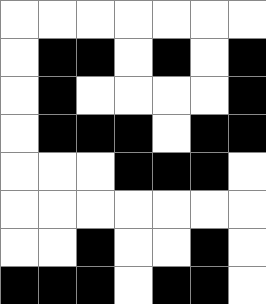[["white", "white", "white", "white", "white", "white", "white"], ["white", "black", "black", "white", "black", "white", "black"], ["white", "black", "white", "white", "white", "white", "black"], ["white", "black", "black", "black", "white", "black", "black"], ["white", "white", "white", "black", "black", "black", "white"], ["white", "white", "white", "white", "white", "white", "white"], ["white", "white", "black", "white", "white", "black", "white"], ["black", "black", "black", "white", "black", "black", "white"]]